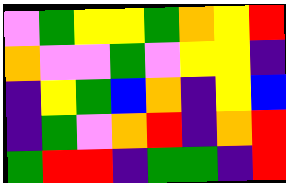[["violet", "green", "yellow", "yellow", "green", "orange", "yellow", "red"], ["orange", "violet", "violet", "green", "violet", "yellow", "yellow", "indigo"], ["indigo", "yellow", "green", "blue", "orange", "indigo", "yellow", "blue"], ["indigo", "green", "violet", "orange", "red", "indigo", "orange", "red"], ["green", "red", "red", "indigo", "green", "green", "indigo", "red"]]